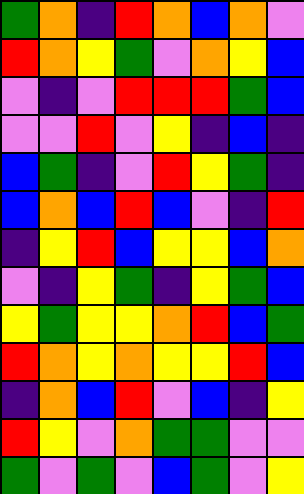[["green", "orange", "indigo", "red", "orange", "blue", "orange", "violet"], ["red", "orange", "yellow", "green", "violet", "orange", "yellow", "blue"], ["violet", "indigo", "violet", "red", "red", "red", "green", "blue"], ["violet", "violet", "red", "violet", "yellow", "indigo", "blue", "indigo"], ["blue", "green", "indigo", "violet", "red", "yellow", "green", "indigo"], ["blue", "orange", "blue", "red", "blue", "violet", "indigo", "red"], ["indigo", "yellow", "red", "blue", "yellow", "yellow", "blue", "orange"], ["violet", "indigo", "yellow", "green", "indigo", "yellow", "green", "blue"], ["yellow", "green", "yellow", "yellow", "orange", "red", "blue", "green"], ["red", "orange", "yellow", "orange", "yellow", "yellow", "red", "blue"], ["indigo", "orange", "blue", "red", "violet", "blue", "indigo", "yellow"], ["red", "yellow", "violet", "orange", "green", "green", "violet", "violet"], ["green", "violet", "green", "violet", "blue", "green", "violet", "yellow"]]